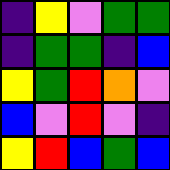[["indigo", "yellow", "violet", "green", "green"], ["indigo", "green", "green", "indigo", "blue"], ["yellow", "green", "red", "orange", "violet"], ["blue", "violet", "red", "violet", "indigo"], ["yellow", "red", "blue", "green", "blue"]]